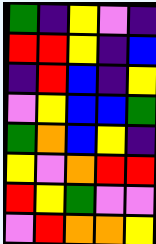[["green", "indigo", "yellow", "violet", "indigo"], ["red", "red", "yellow", "indigo", "blue"], ["indigo", "red", "blue", "indigo", "yellow"], ["violet", "yellow", "blue", "blue", "green"], ["green", "orange", "blue", "yellow", "indigo"], ["yellow", "violet", "orange", "red", "red"], ["red", "yellow", "green", "violet", "violet"], ["violet", "red", "orange", "orange", "yellow"]]